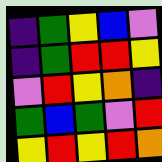[["indigo", "green", "yellow", "blue", "violet"], ["indigo", "green", "red", "red", "yellow"], ["violet", "red", "yellow", "orange", "indigo"], ["green", "blue", "green", "violet", "red"], ["yellow", "red", "yellow", "red", "orange"]]